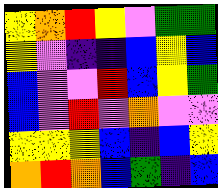[["yellow", "orange", "red", "yellow", "violet", "green", "green"], ["yellow", "violet", "indigo", "indigo", "blue", "yellow", "blue"], ["blue", "violet", "violet", "red", "blue", "yellow", "green"], ["blue", "violet", "red", "violet", "orange", "violet", "violet"], ["yellow", "yellow", "yellow", "blue", "indigo", "blue", "yellow"], ["orange", "red", "orange", "blue", "green", "indigo", "blue"]]